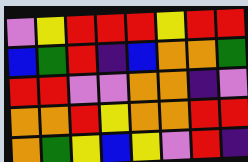[["violet", "yellow", "red", "red", "red", "yellow", "red", "red"], ["blue", "green", "red", "indigo", "blue", "orange", "orange", "green"], ["red", "red", "violet", "violet", "orange", "orange", "indigo", "violet"], ["orange", "orange", "red", "yellow", "orange", "orange", "red", "red"], ["orange", "green", "yellow", "blue", "yellow", "violet", "red", "indigo"]]